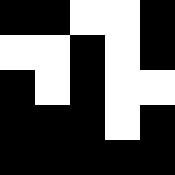[["black", "black", "white", "white", "black"], ["white", "white", "black", "white", "black"], ["black", "white", "black", "white", "white"], ["black", "black", "black", "white", "black"], ["black", "black", "black", "black", "black"]]